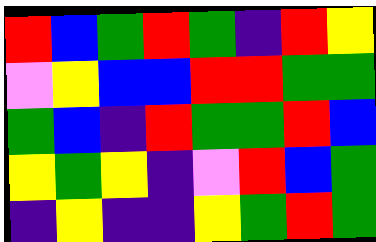[["red", "blue", "green", "red", "green", "indigo", "red", "yellow"], ["violet", "yellow", "blue", "blue", "red", "red", "green", "green"], ["green", "blue", "indigo", "red", "green", "green", "red", "blue"], ["yellow", "green", "yellow", "indigo", "violet", "red", "blue", "green"], ["indigo", "yellow", "indigo", "indigo", "yellow", "green", "red", "green"]]